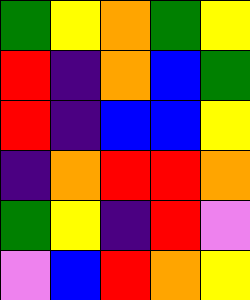[["green", "yellow", "orange", "green", "yellow"], ["red", "indigo", "orange", "blue", "green"], ["red", "indigo", "blue", "blue", "yellow"], ["indigo", "orange", "red", "red", "orange"], ["green", "yellow", "indigo", "red", "violet"], ["violet", "blue", "red", "orange", "yellow"]]